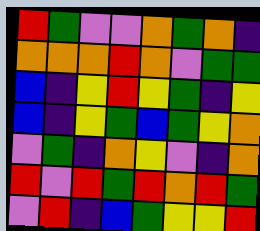[["red", "green", "violet", "violet", "orange", "green", "orange", "indigo"], ["orange", "orange", "orange", "red", "orange", "violet", "green", "green"], ["blue", "indigo", "yellow", "red", "yellow", "green", "indigo", "yellow"], ["blue", "indigo", "yellow", "green", "blue", "green", "yellow", "orange"], ["violet", "green", "indigo", "orange", "yellow", "violet", "indigo", "orange"], ["red", "violet", "red", "green", "red", "orange", "red", "green"], ["violet", "red", "indigo", "blue", "green", "yellow", "yellow", "red"]]